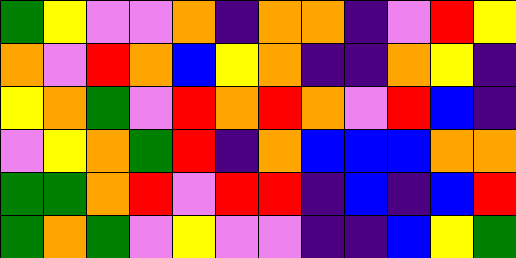[["green", "yellow", "violet", "violet", "orange", "indigo", "orange", "orange", "indigo", "violet", "red", "yellow"], ["orange", "violet", "red", "orange", "blue", "yellow", "orange", "indigo", "indigo", "orange", "yellow", "indigo"], ["yellow", "orange", "green", "violet", "red", "orange", "red", "orange", "violet", "red", "blue", "indigo"], ["violet", "yellow", "orange", "green", "red", "indigo", "orange", "blue", "blue", "blue", "orange", "orange"], ["green", "green", "orange", "red", "violet", "red", "red", "indigo", "blue", "indigo", "blue", "red"], ["green", "orange", "green", "violet", "yellow", "violet", "violet", "indigo", "indigo", "blue", "yellow", "green"]]